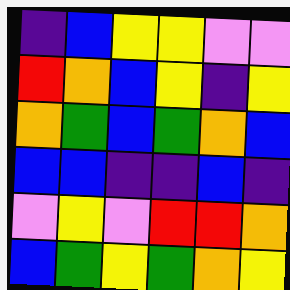[["indigo", "blue", "yellow", "yellow", "violet", "violet"], ["red", "orange", "blue", "yellow", "indigo", "yellow"], ["orange", "green", "blue", "green", "orange", "blue"], ["blue", "blue", "indigo", "indigo", "blue", "indigo"], ["violet", "yellow", "violet", "red", "red", "orange"], ["blue", "green", "yellow", "green", "orange", "yellow"]]